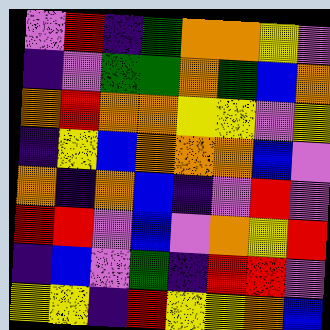[["violet", "red", "indigo", "green", "orange", "orange", "yellow", "violet"], ["indigo", "violet", "green", "green", "orange", "green", "blue", "orange"], ["orange", "red", "orange", "orange", "yellow", "yellow", "violet", "yellow"], ["indigo", "yellow", "blue", "orange", "orange", "orange", "blue", "violet"], ["orange", "indigo", "orange", "blue", "indigo", "violet", "red", "violet"], ["red", "red", "violet", "blue", "violet", "orange", "yellow", "red"], ["indigo", "blue", "violet", "green", "indigo", "red", "red", "violet"], ["yellow", "yellow", "indigo", "red", "yellow", "yellow", "orange", "blue"]]